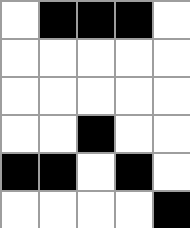[["white", "black", "black", "black", "white"], ["white", "white", "white", "white", "white"], ["white", "white", "white", "white", "white"], ["white", "white", "black", "white", "white"], ["black", "black", "white", "black", "white"], ["white", "white", "white", "white", "black"]]